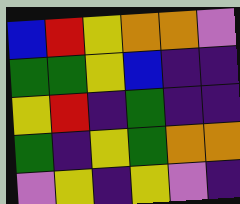[["blue", "red", "yellow", "orange", "orange", "violet"], ["green", "green", "yellow", "blue", "indigo", "indigo"], ["yellow", "red", "indigo", "green", "indigo", "indigo"], ["green", "indigo", "yellow", "green", "orange", "orange"], ["violet", "yellow", "indigo", "yellow", "violet", "indigo"]]